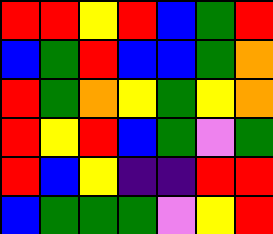[["red", "red", "yellow", "red", "blue", "green", "red"], ["blue", "green", "red", "blue", "blue", "green", "orange"], ["red", "green", "orange", "yellow", "green", "yellow", "orange"], ["red", "yellow", "red", "blue", "green", "violet", "green"], ["red", "blue", "yellow", "indigo", "indigo", "red", "red"], ["blue", "green", "green", "green", "violet", "yellow", "red"]]